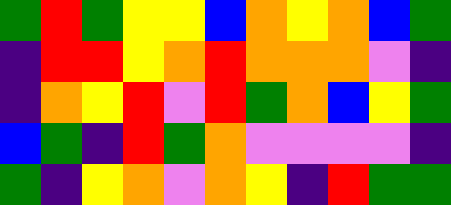[["green", "red", "green", "yellow", "yellow", "blue", "orange", "yellow", "orange", "blue", "green"], ["indigo", "red", "red", "yellow", "orange", "red", "orange", "orange", "orange", "violet", "indigo"], ["indigo", "orange", "yellow", "red", "violet", "red", "green", "orange", "blue", "yellow", "green"], ["blue", "green", "indigo", "red", "green", "orange", "violet", "violet", "violet", "violet", "indigo"], ["green", "indigo", "yellow", "orange", "violet", "orange", "yellow", "indigo", "red", "green", "green"]]